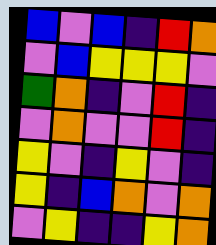[["blue", "violet", "blue", "indigo", "red", "orange"], ["violet", "blue", "yellow", "yellow", "yellow", "violet"], ["green", "orange", "indigo", "violet", "red", "indigo"], ["violet", "orange", "violet", "violet", "red", "indigo"], ["yellow", "violet", "indigo", "yellow", "violet", "indigo"], ["yellow", "indigo", "blue", "orange", "violet", "orange"], ["violet", "yellow", "indigo", "indigo", "yellow", "orange"]]